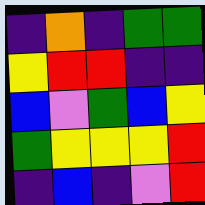[["indigo", "orange", "indigo", "green", "green"], ["yellow", "red", "red", "indigo", "indigo"], ["blue", "violet", "green", "blue", "yellow"], ["green", "yellow", "yellow", "yellow", "red"], ["indigo", "blue", "indigo", "violet", "red"]]